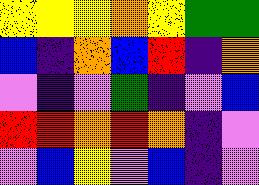[["yellow", "yellow", "yellow", "orange", "yellow", "green", "green"], ["blue", "indigo", "orange", "blue", "red", "indigo", "orange"], ["violet", "indigo", "violet", "green", "indigo", "violet", "blue"], ["red", "red", "orange", "red", "orange", "indigo", "violet"], ["violet", "blue", "yellow", "violet", "blue", "indigo", "violet"]]